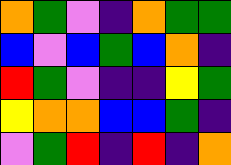[["orange", "green", "violet", "indigo", "orange", "green", "green"], ["blue", "violet", "blue", "green", "blue", "orange", "indigo"], ["red", "green", "violet", "indigo", "indigo", "yellow", "green"], ["yellow", "orange", "orange", "blue", "blue", "green", "indigo"], ["violet", "green", "red", "indigo", "red", "indigo", "orange"]]